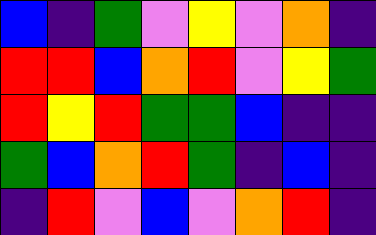[["blue", "indigo", "green", "violet", "yellow", "violet", "orange", "indigo"], ["red", "red", "blue", "orange", "red", "violet", "yellow", "green"], ["red", "yellow", "red", "green", "green", "blue", "indigo", "indigo"], ["green", "blue", "orange", "red", "green", "indigo", "blue", "indigo"], ["indigo", "red", "violet", "blue", "violet", "orange", "red", "indigo"]]